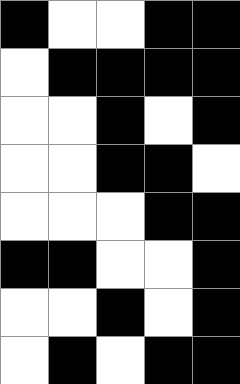[["black", "white", "white", "black", "black"], ["white", "black", "black", "black", "black"], ["white", "white", "black", "white", "black"], ["white", "white", "black", "black", "white"], ["white", "white", "white", "black", "black"], ["black", "black", "white", "white", "black"], ["white", "white", "black", "white", "black"], ["white", "black", "white", "black", "black"]]